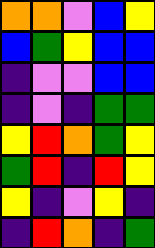[["orange", "orange", "violet", "blue", "yellow"], ["blue", "green", "yellow", "blue", "blue"], ["indigo", "violet", "violet", "blue", "blue"], ["indigo", "violet", "indigo", "green", "green"], ["yellow", "red", "orange", "green", "yellow"], ["green", "red", "indigo", "red", "yellow"], ["yellow", "indigo", "violet", "yellow", "indigo"], ["indigo", "red", "orange", "indigo", "green"]]